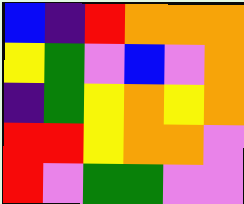[["blue", "indigo", "red", "orange", "orange", "orange"], ["yellow", "green", "violet", "blue", "violet", "orange"], ["indigo", "green", "yellow", "orange", "yellow", "orange"], ["red", "red", "yellow", "orange", "orange", "violet"], ["red", "violet", "green", "green", "violet", "violet"]]